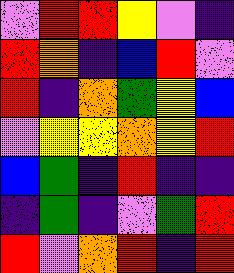[["violet", "red", "red", "yellow", "violet", "indigo"], ["red", "orange", "indigo", "blue", "red", "violet"], ["red", "indigo", "orange", "green", "yellow", "blue"], ["violet", "yellow", "yellow", "orange", "yellow", "red"], ["blue", "green", "indigo", "red", "indigo", "indigo"], ["indigo", "green", "indigo", "violet", "green", "red"], ["red", "violet", "orange", "red", "indigo", "red"]]